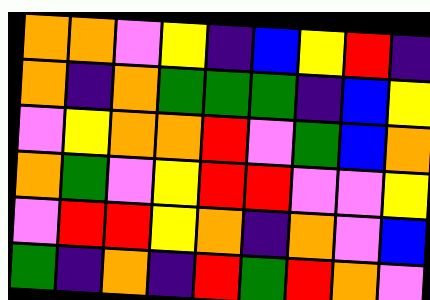[["orange", "orange", "violet", "yellow", "indigo", "blue", "yellow", "red", "indigo"], ["orange", "indigo", "orange", "green", "green", "green", "indigo", "blue", "yellow"], ["violet", "yellow", "orange", "orange", "red", "violet", "green", "blue", "orange"], ["orange", "green", "violet", "yellow", "red", "red", "violet", "violet", "yellow"], ["violet", "red", "red", "yellow", "orange", "indigo", "orange", "violet", "blue"], ["green", "indigo", "orange", "indigo", "red", "green", "red", "orange", "violet"]]